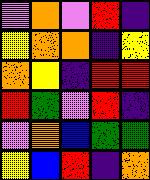[["violet", "orange", "violet", "red", "indigo"], ["yellow", "orange", "orange", "indigo", "yellow"], ["orange", "yellow", "indigo", "red", "red"], ["red", "green", "violet", "red", "indigo"], ["violet", "orange", "blue", "green", "green"], ["yellow", "blue", "red", "indigo", "orange"]]